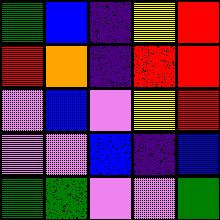[["green", "blue", "indigo", "yellow", "red"], ["red", "orange", "indigo", "red", "red"], ["violet", "blue", "violet", "yellow", "red"], ["violet", "violet", "blue", "indigo", "blue"], ["green", "green", "violet", "violet", "green"]]